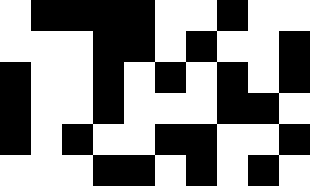[["white", "black", "black", "black", "black", "white", "white", "black", "white", "white"], ["white", "white", "white", "black", "black", "white", "black", "white", "white", "black"], ["black", "white", "white", "black", "white", "black", "white", "black", "white", "black"], ["black", "white", "white", "black", "white", "white", "white", "black", "black", "white"], ["black", "white", "black", "white", "white", "black", "black", "white", "white", "black"], ["white", "white", "white", "black", "black", "white", "black", "white", "black", "white"]]